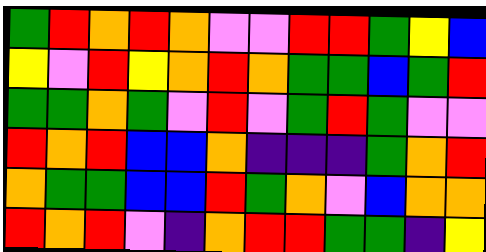[["green", "red", "orange", "red", "orange", "violet", "violet", "red", "red", "green", "yellow", "blue"], ["yellow", "violet", "red", "yellow", "orange", "red", "orange", "green", "green", "blue", "green", "red"], ["green", "green", "orange", "green", "violet", "red", "violet", "green", "red", "green", "violet", "violet"], ["red", "orange", "red", "blue", "blue", "orange", "indigo", "indigo", "indigo", "green", "orange", "red"], ["orange", "green", "green", "blue", "blue", "red", "green", "orange", "violet", "blue", "orange", "orange"], ["red", "orange", "red", "violet", "indigo", "orange", "red", "red", "green", "green", "indigo", "yellow"]]